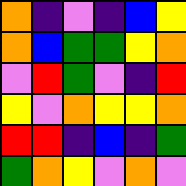[["orange", "indigo", "violet", "indigo", "blue", "yellow"], ["orange", "blue", "green", "green", "yellow", "orange"], ["violet", "red", "green", "violet", "indigo", "red"], ["yellow", "violet", "orange", "yellow", "yellow", "orange"], ["red", "red", "indigo", "blue", "indigo", "green"], ["green", "orange", "yellow", "violet", "orange", "violet"]]